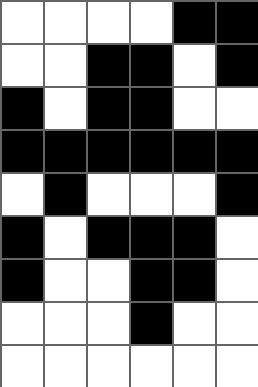[["white", "white", "white", "white", "black", "black"], ["white", "white", "black", "black", "white", "black"], ["black", "white", "black", "black", "white", "white"], ["black", "black", "black", "black", "black", "black"], ["white", "black", "white", "white", "white", "black"], ["black", "white", "black", "black", "black", "white"], ["black", "white", "white", "black", "black", "white"], ["white", "white", "white", "black", "white", "white"], ["white", "white", "white", "white", "white", "white"]]